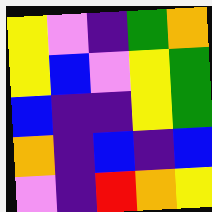[["yellow", "violet", "indigo", "green", "orange"], ["yellow", "blue", "violet", "yellow", "green"], ["blue", "indigo", "indigo", "yellow", "green"], ["orange", "indigo", "blue", "indigo", "blue"], ["violet", "indigo", "red", "orange", "yellow"]]